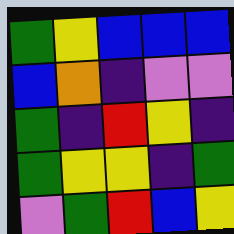[["green", "yellow", "blue", "blue", "blue"], ["blue", "orange", "indigo", "violet", "violet"], ["green", "indigo", "red", "yellow", "indigo"], ["green", "yellow", "yellow", "indigo", "green"], ["violet", "green", "red", "blue", "yellow"]]